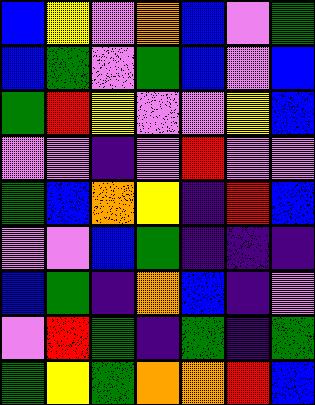[["blue", "yellow", "violet", "orange", "blue", "violet", "green"], ["blue", "green", "violet", "green", "blue", "violet", "blue"], ["green", "red", "yellow", "violet", "violet", "yellow", "blue"], ["violet", "violet", "indigo", "violet", "red", "violet", "violet"], ["green", "blue", "orange", "yellow", "indigo", "red", "blue"], ["violet", "violet", "blue", "green", "indigo", "indigo", "indigo"], ["blue", "green", "indigo", "orange", "blue", "indigo", "violet"], ["violet", "red", "green", "indigo", "green", "indigo", "green"], ["green", "yellow", "green", "orange", "orange", "red", "blue"]]